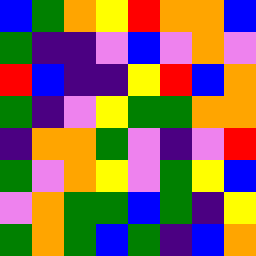[["blue", "green", "orange", "yellow", "red", "orange", "orange", "blue"], ["green", "indigo", "indigo", "violet", "blue", "violet", "orange", "violet"], ["red", "blue", "indigo", "indigo", "yellow", "red", "blue", "orange"], ["green", "indigo", "violet", "yellow", "green", "green", "orange", "orange"], ["indigo", "orange", "orange", "green", "violet", "indigo", "violet", "red"], ["green", "violet", "orange", "yellow", "violet", "green", "yellow", "blue"], ["violet", "orange", "green", "green", "blue", "green", "indigo", "yellow"], ["green", "orange", "green", "blue", "green", "indigo", "blue", "orange"]]